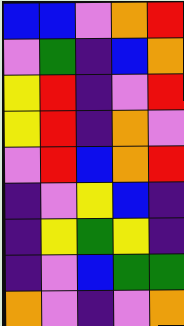[["blue", "blue", "violet", "orange", "red"], ["violet", "green", "indigo", "blue", "orange"], ["yellow", "red", "indigo", "violet", "red"], ["yellow", "red", "indigo", "orange", "violet"], ["violet", "red", "blue", "orange", "red"], ["indigo", "violet", "yellow", "blue", "indigo"], ["indigo", "yellow", "green", "yellow", "indigo"], ["indigo", "violet", "blue", "green", "green"], ["orange", "violet", "indigo", "violet", "orange"]]